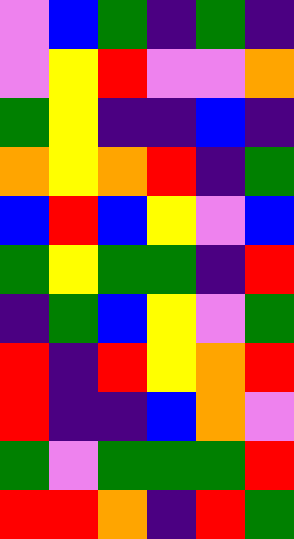[["violet", "blue", "green", "indigo", "green", "indigo"], ["violet", "yellow", "red", "violet", "violet", "orange"], ["green", "yellow", "indigo", "indigo", "blue", "indigo"], ["orange", "yellow", "orange", "red", "indigo", "green"], ["blue", "red", "blue", "yellow", "violet", "blue"], ["green", "yellow", "green", "green", "indigo", "red"], ["indigo", "green", "blue", "yellow", "violet", "green"], ["red", "indigo", "red", "yellow", "orange", "red"], ["red", "indigo", "indigo", "blue", "orange", "violet"], ["green", "violet", "green", "green", "green", "red"], ["red", "red", "orange", "indigo", "red", "green"]]